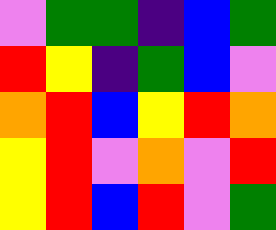[["violet", "green", "green", "indigo", "blue", "green"], ["red", "yellow", "indigo", "green", "blue", "violet"], ["orange", "red", "blue", "yellow", "red", "orange"], ["yellow", "red", "violet", "orange", "violet", "red"], ["yellow", "red", "blue", "red", "violet", "green"]]